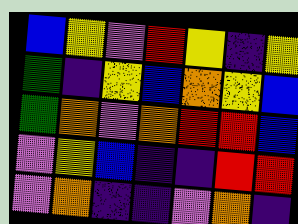[["blue", "yellow", "violet", "red", "yellow", "indigo", "yellow"], ["green", "indigo", "yellow", "blue", "orange", "yellow", "blue"], ["green", "orange", "violet", "orange", "red", "red", "blue"], ["violet", "yellow", "blue", "indigo", "indigo", "red", "red"], ["violet", "orange", "indigo", "indigo", "violet", "orange", "indigo"]]